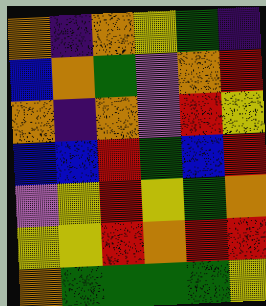[["orange", "indigo", "orange", "yellow", "green", "indigo"], ["blue", "orange", "green", "violet", "orange", "red"], ["orange", "indigo", "orange", "violet", "red", "yellow"], ["blue", "blue", "red", "green", "blue", "red"], ["violet", "yellow", "red", "yellow", "green", "orange"], ["yellow", "yellow", "red", "orange", "red", "red"], ["orange", "green", "green", "green", "green", "yellow"]]